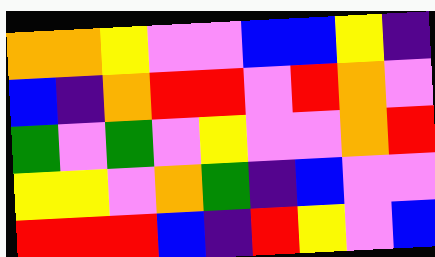[["orange", "orange", "yellow", "violet", "violet", "blue", "blue", "yellow", "indigo"], ["blue", "indigo", "orange", "red", "red", "violet", "red", "orange", "violet"], ["green", "violet", "green", "violet", "yellow", "violet", "violet", "orange", "red"], ["yellow", "yellow", "violet", "orange", "green", "indigo", "blue", "violet", "violet"], ["red", "red", "red", "blue", "indigo", "red", "yellow", "violet", "blue"]]